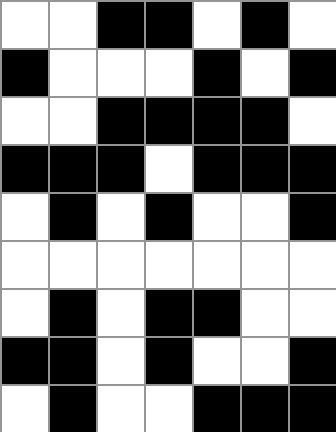[["white", "white", "black", "black", "white", "black", "white"], ["black", "white", "white", "white", "black", "white", "black"], ["white", "white", "black", "black", "black", "black", "white"], ["black", "black", "black", "white", "black", "black", "black"], ["white", "black", "white", "black", "white", "white", "black"], ["white", "white", "white", "white", "white", "white", "white"], ["white", "black", "white", "black", "black", "white", "white"], ["black", "black", "white", "black", "white", "white", "black"], ["white", "black", "white", "white", "black", "black", "black"]]